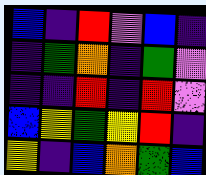[["blue", "indigo", "red", "violet", "blue", "indigo"], ["indigo", "green", "orange", "indigo", "green", "violet"], ["indigo", "indigo", "red", "indigo", "red", "violet"], ["blue", "yellow", "green", "yellow", "red", "indigo"], ["yellow", "indigo", "blue", "orange", "green", "blue"]]